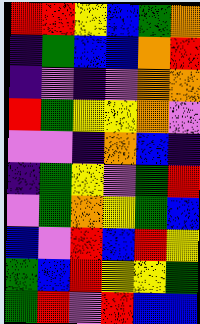[["red", "red", "yellow", "blue", "green", "orange"], ["indigo", "green", "blue", "blue", "orange", "red"], ["indigo", "violet", "indigo", "violet", "orange", "orange"], ["red", "green", "yellow", "yellow", "orange", "violet"], ["violet", "violet", "indigo", "orange", "blue", "indigo"], ["indigo", "green", "yellow", "violet", "green", "red"], ["violet", "green", "orange", "yellow", "green", "blue"], ["blue", "violet", "red", "blue", "red", "yellow"], ["green", "blue", "red", "yellow", "yellow", "green"], ["green", "red", "violet", "red", "blue", "blue"]]